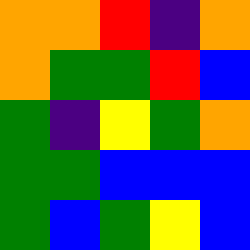[["orange", "orange", "red", "indigo", "orange"], ["orange", "green", "green", "red", "blue"], ["green", "indigo", "yellow", "green", "orange"], ["green", "green", "blue", "blue", "blue"], ["green", "blue", "green", "yellow", "blue"]]